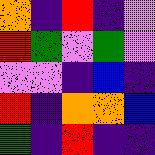[["orange", "indigo", "red", "indigo", "violet"], ["red", "green", "violet", "green", "violet"], ["violet", "violet", "indigo", "blue", "indigo"], ["red", "indigo", "orange", "orange", "blue"], ["green", "indigo", "red", "indigo", "indigo"]]